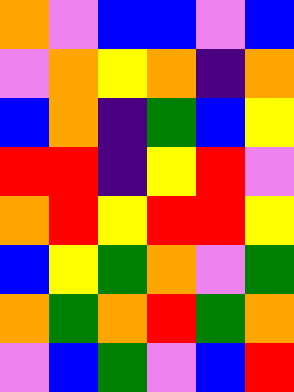[["orange", "violet", "blue", "blue", "violet", "blue"], ["violet", "orange", "yellow", "orange", "indigo", "orange"], ["blue", "orange", "indigo", "green", "blue", "yellow"], ["red", "red", "indigo", "yellow", "red", "violet"], ["orange", "red", "yellow", "red", "red", "yellow"], ["blue", "yellow", "green", "orange", "violet", "green"], ["orange", "green", "orange", "red", "green", "orange"], ["violet", "blue", "green", "violet", "blue", "red"]]